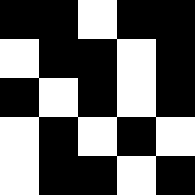[["black", "black", "white", "black", "black"], ["white", "black", "black", "white", "black"], ["black", "white", "black", "white", "black"], ["white", "black", "white", "black", "white"], ["white", "black", "black", "white", "black"]]